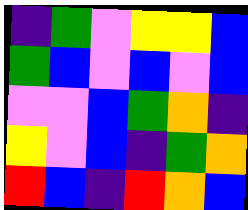[["indigo", "green", "violet", "yellow", "yellow", "blue"], ["green", "blue", "violet", "blue", "violet", "blue"], ["violet", "violet", "blue", "green", "orange", "indigo"], ["yellow", "violet", "blue", "indigo", "green", "orange"], ["red", "blue", "indigo", "red", "orange", "blue"]]